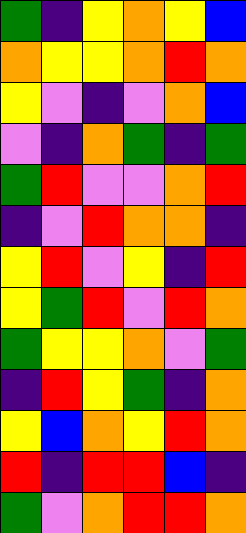[["green", "indigo", "yellow", "orange", "yellow", "blue"], ["orange", "yellow", "yellow", "orange", "red", "orange"], ["yellow", "violet", "indigo", "violet", "orange", "blue"], ["violet", "indigo", "orange", "green", "indigo", "green"], ["green", "red", "violet", "violet", "orange", "red"], ["indigo", "violet", "red", "orange", "orange", "indigo"], ["yellow", "red", "violet", "yellow", "indigo", "red"], ["yellow", "green", "red", "violet", "red", "orange"], ["green", "yellow", "yellow", "orange", "violet", "green"], ["indigo", "red", "yellow", "green", "indigo", "orange"], ["yellow", "blue", "orange", "yellow", "red", "orange"], ["red", "indigo", "red", "red", "blue", "indigo"], ["green", "violet", "orange", "red", "red", "orange"]]